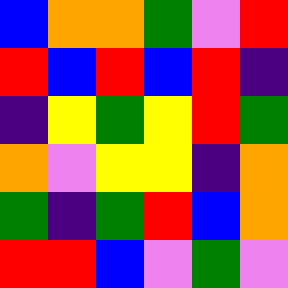[["blue", "orange", "orange", "green", "violet", "red"], ["red", "blue", "red", "blue", "red", "indigo"], ["indigo", "yellow", "green", "yellow", "red", "green"], ["orange", "violet", "yellow", "yellow", "indigo", "orange"], ["green", "indigo", "green", "red", "blue", "orange"], ["red", "red", "blue", "violet", "green", "violet"]]